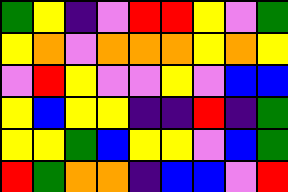[["green", "yellow", "indigo", "violet", "red", "red", "yellow", "violet", "green"], ["yellow", "orange", "violet", "orange", "orange", "orange", "yellow", "orange", "yellow"], ["violet", "red", "yellow", "violet", "violet", "yellow", "violet", "blue", "blue"], ["yellow", "blue", "yellow", "yellow", "indigo", "indigo", "red", "indigo", "green"], ["yellow", "yellow", "green", "blue", "yellow", "yellow", "violet", "blue", "green"], ["red", "green", "orange", "orange", "indigo", "blue", "blue", "violet", "red"]]